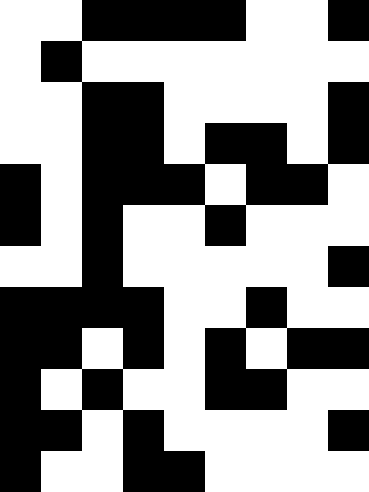[["white", "white", "black", "black", "black", "black", "white", "white", "black"], ["white", "black", "white", "white", "white", "white", "white", "white", "white"], ["white", "white", "black", "black", "white", "white", "white", "white", "black"], ["white", "white", "black", "black", "white", "black", "black", "white", "black"], ["black", "white", "black", "black", "black", "white", "black", "black", "white"], ["black", "white", "black", "white", "white", "black", "white", "white", "white"], ["white", "white", "black", "white", "white", "white", "white", "white", "black"], ["black", "black", "black", "black", "white", "white", "black", "white", "white"], ["black", "black", "white", "black", "white", "black", "white", "black", "black"], ["black", "white", "black", "white", "white", "black", "black", "white", "white"], ["black", "black", "white", "black", "white", "white", "white", "white", "black"], ["black", "white", "white", "black", "black", "white", "white", "white", "white"]]